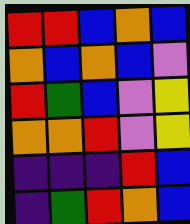[["red", "red", "blue", "orange", "blue"], ["orange", "blue", "orange", "blue", "violet"], ["red", "green", "blue", "violet", "yellow"], ["orange", "orange", "red", "violet", "yellow"], ["indigo", "indigo", "indigo", "red", "blue"], ["indigo", "green", "red", "orange", "blue"]]